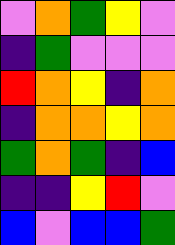[["violet", "orange", "green", "yellow", "violet"], ["indigo", "green", "violet", "violet", "violet"], ["red", "orange", "yellow", "indigo", "orange"], ["indigo", "orange", "orange", "yellow", "orange"], ["green", "orange", "green", "indigo", "blue"], ["indigo", "indigo", "yellow", "red", "violet"], ["blue", "violet", "blue", "blue", "green"]]